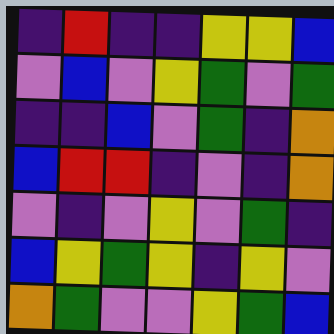[["indigo", "red", "indigo", "indigo", "yellow", "yellow", "blue"], ["violet", "blue", "violet", "yellow", "green", "violet", "green"], ["indigo", "indigo", "blue", "violet", "green", "indigo", "orange"], ["blue", "red", "red", "indigo", "violet", "indigo", "orange"], ["violet", "indigo", "violet", "yellow", "violet", "green", "indigo"], ["blue", "yellow", "green", "yellow", "indigo", "yellow", "violet"], ["orange", "green", "violet", "violet", "yellow", "green", "blue"]]